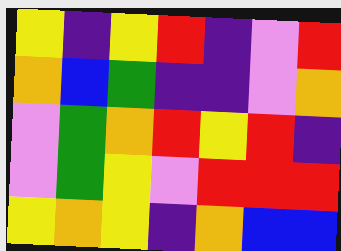[["yellow", "indigo", "yellow", "red", "indigo", "violet", "red"], ["orange", "blue", "green", "indigo", "indigo", "violet", "orange"], ["violet", "green", "orange", "red", "yellow", "red", "indigo"], ["violet", "green", "yellow", "violet", "red", "red", "red"], ["yellow", "orange", "yellow", "indigo", "orange", "blue", "blue"]]